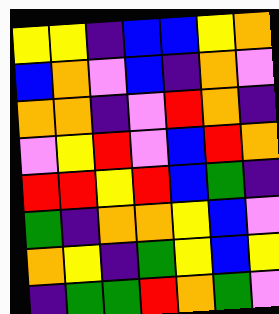[["yellow", "yellow", "indigo", "blue", "blue", "yellow", "orange"], ["blue", "orange", "violet", "blue", "indigo", "orange", "violet"], ["orange", "orange", "indigo", "violet", "red", "orange", "indigo"], ["violet", "yellow", "red", "violet", "blue", "red", "orange"], ["red", "red", "yellow", "red", "blue", "green", "indigo"], ["green", "indigo", "orange", "orange", "yellow", "blue", "violet"], ["orange", "yellow", "indigo", "green", "yellow", "blue", "yellow"], ["indigo", "green", "green", "red", "orange", "green", "violet"]]